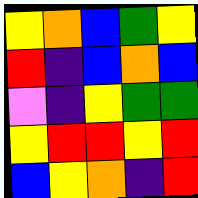[["yellow", "orange", "blue", "green", "yellow"], ["red", "indigo", "blue", "orange", "blue"], ["violet", "indigo", "yellow", "green", "green"], ["yellow", "red", "red", "yellow", "red"], ["blue", "yellow", "orange", "indigo", "red"]]